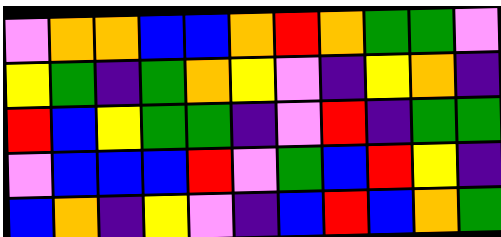[["violet", "orange", "orange", "blue", "blue", "orange", "red", "orange", "green", "green", "violet"], ["yellow", "green", "indigo", "green", "orange", "yellow", "violet", "indigo", "yellow", "orange", "indigo"], ["red", "blue", "yellow", "green", "green", "indigo", "violet", "red", "indigo", "green", "green"], ["violet", "blue", "blue", "blue", "red", "violet", "green", "blue", "red", "yellow", "indigo"], ["blue", "orange", "indigo", "yellow", "violet", "indigo", "blue", "red", "blue", "orange", "green"]]